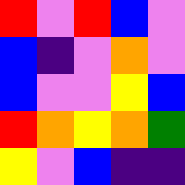[["red", "violet", "red", "blue", "violet"], ["blue", "indigo", "violet", "orange", "violet"], ["blue", "violet", "violet", "yellow", "blue"], ["red", "orange", "yellow", "orange", "green"], ["yellow", "violet", "blue", "indigo", "indigo"]]